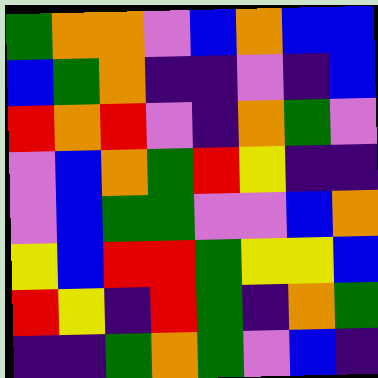[["green", "orange", "orange", "violet", "blue", "orange", "blue", "blue"], ["blue", "green", "orange", "indigo", "indigo", "violet", "indigo", "blue"], ["red", "orange", "red", "violet", "indigo", "orange", "green", "violet"], ["violet", "blue", "orange", "green", "red", "yellow", "indigo", "indigo"], ["violet", "blue", "green", "green", "violet", "violet", "blue", "orange"], ["yellow", "blue", "red", "red", "green", "yellow", "yellow", "blue"], ["red", "yellow", "indigo", "red", "green", "indigo", "orange", "green"], ["indigo", "indigo", "green", "orange", "green", "violet", "blue", "indigo"]]